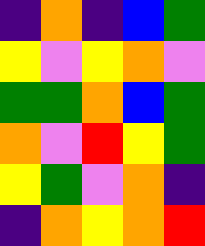[["indigo", "orange", "indigo", "blue", "green"], ["yellow", "violet", "yellow", "orange", "violet"], ["green", "green", "orange", "blue", "green"], ["orange", "violet", "red", "yellow", "green"], ["yellow", "green", "violet", "orange", "indigo"], ["indigo", "orange", "yellow", "orange", "red"]]